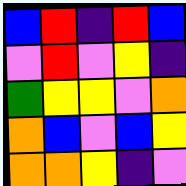[["blue", "red", "indigo", "red", "blue"], ["violet", "red", "violet", "yellow", "indigo"], ["green", "yellow", "yellow", "violet", "orange"], ["orange", "blue", "violet", "blue", "yellow"], ["orange", "orange", "yellow", "indigo", "violet"]]